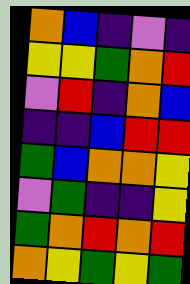[["orange", "blue", "indigo", "violet", "indigo"], ["yellow", "yellow", "green", "orange", "red"], ["violet", "red", "indigo", "orange", "blue"], ["indigo", "indigo", "blue", "red", "red"], ["green", "blue", "orange", "orange", "yellow"], ["violet", "green", "indigo", "indigo", "yellow"], ["green", "orange", "red", "orange", "red"], ["orange", "yellow", "green", "yellow", "green"]]